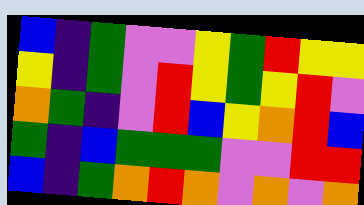[["blue", "indigo", "green", "violet", "violet", "yellow", "green", "red", "yellow", "yellow"], ["yellow", "indigo", "green", "violet", "red", "yellow", "green", "yellow", "red", "violet"], ["orange", "green", "indigo", "violet", "red", "blue", "yellow", "orange", "red", "blue"], ["green", "indigo", "blue", "green", "green", "green", "violet", "violet", "red", "red"], ["blue", "indigo", "green", "orange", "red", "orange", "violet", "orange", "violet", "orange"]]